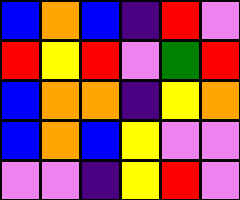[["blue", "orange", "blue", "indigo", "red", "violet"], ["red", "yellow", "red", "violet", "green", "red"], ["blue", "orange", "orange", "indigo", "yellow", "orange"], ["blue", "orange", "blue", "yellow", "violet", "violet"], ["violet", "violet", "indigo", "yellow", "red", "violet"]]